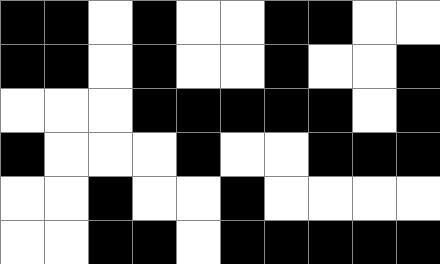[["black", "black", "white", "black", "white", "white", "black", "black", "white", "white"], ["black", "black", "white", "black", "white", "white", "black", "white", "white", "black"], ["white", "white", "white", "black", "black", "black", "black", "black", "white", "black"], ["black", "white", "white", "white", "black", "white", "white", "black", "black", "black"], ["white", "white", "black", "white", "white", "black", "white", "white", "white", "white"], ["white", "white", "black", "black", "white", "black", "black", "black", "black", "black"]]